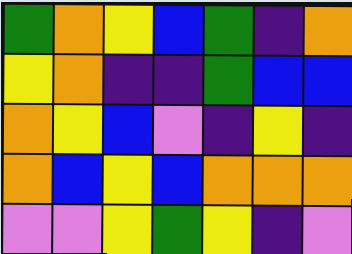[["green", "orange", "yellow", "blue", "green", "indigo", "orange"], ["yellow", "orange", "indigo", "indigo", "green", "blue", "blue"], ["orange", "yellow", "blue", "violet", "indigo", "yellow", "indigo"], ["orange", "blue", "yellow", "blue", "orange", "orange", "orange"], ["violet", "violet", "yellow", "green", "yellow", "indigo", "violet"]]